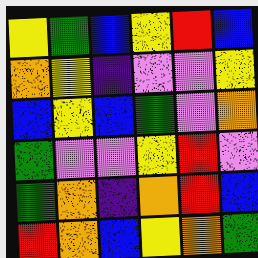[["yellow", "green", "blue", "yellow", "red", "blue"], ["orange", "yellow", "indigo", "violet", "violet", "yellow"], ["blue", "yellow", "blue", "green", "violet", "orange"], ["green", "violet", "violet", "yellow", "red", "violet"], ["green", "orange", "indigo", "orange", "red", "blue"], ["red", "orange", "blue", "yellow", "orange", "green"]]